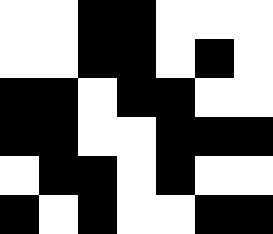[["white", "white", "black", "black", "white", "white", "white"], ["white", "white", "black", "black", "white", "black", "white"], ["black", "black", "white", "black", "black", "white", "white"], ["black", "black", "white", "white", "black", "black", "black"], ["white", "black", "black", "white", "black", "white", "white"], ["black", "white", "black", "white", "white", "black", "black"]]